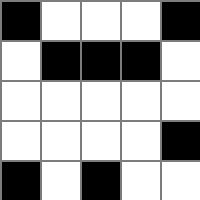[["black", "white", "white", "white", "black"], ["white", "black", "black", "black", "white"], ["white", "white", "white", "white", "white"], ["white", "white", "white", "white", "black"], ["black", "white", "black", "white", "white"]]